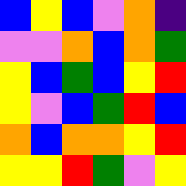[["blue", "yellow", "blue", "violet", "orange", "indigo"], ["violet", "violet", "orange", "blue", "orange", "green"], ["yellow", "blue", "green", "blue", "yellow", "red"], ["yellow", "violet", "blue", "green", "red", "blue"], ["orange", "blue", "orange", "orange", "yellow", "red"], ["yellow", "yellow", "red", "green", "violet", "yellow"]]